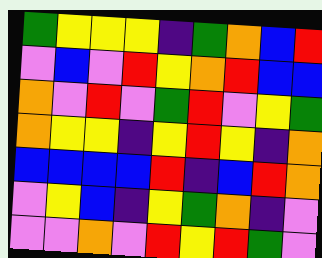[["green", "yellow", "yellow", "yellow", "indigo", "green", "orange", "blue", "red"], ["violet", "blue", "violet", "red", "yellow", "orange", "red", "blue", "blue"], ["orange", "violet", "red", "violet", "green", "red", "violet", "yellow", "green"], ["orange", "yellow", "yellow", "indigo", "yellow", "red", "yellow", "indigo", "orange"], ["blue", "blue", "blue", "blue", "red", "indigo", "blue", "red", "orange"], ["violet", "yellow", "blue", "indigo", "yellow", "green", "orange", "indigo", "violet"], ["violet", "violet", "orange", "violet", "red", "yellow", "red", "green", "violet"]]